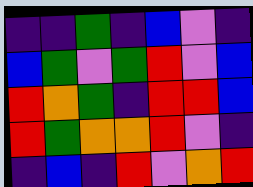[["indigo", "indigo", "green", "indigo", "blue", "violet", "indigo"], ["blue", "green", "violet", "green", "red", "violet", "blue"], ["red", "orange", "green", "indigo", "red", "red", "blue"], ["red", "green", "orange", "orange", "red", "violet", "indigo"], ["indigo", "blue", "indigo", "red", "violet", "orange", "red"]]